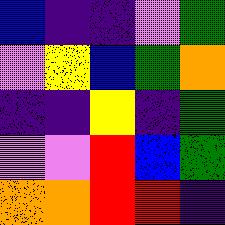[["blue", "indigo", "indigo", "violet", "green"], ["violet", "yellow", "blue", "green", "orange"], ["indigo", "indigo", "yellow", "indigo", "green"], ["violet", "violet", "red", "blue", "green"], ["orange", "orange", "red", "red", "indigo"]]